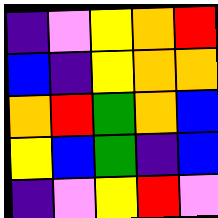[["indigo", "violet", "yellow", "orange", "red"], ["blue", "indigo", "yellow", "orange", "orange"], ["orange", "red", "green", "orange", "blue"], ["yellow", "blue", "green", "indigo", "blue"], ["indigo", "violet", "yellow", "red", "violet"]]